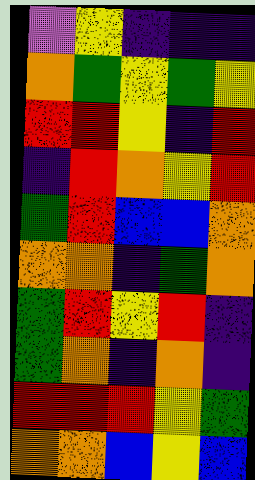[["violet", "yellow", "indigo", "indigo", "indigo"], ["orange", "green", "yellow", "green", "yellow"], ["red", "red", "yellow", "indigo", "red"], ["indigo", "red", "orange", "yellow", "red"], ["green", "red", "blue", "blue", "orange"], ["orange", "orange", "indigo", "green", "orange"], ["green", "red", "yellow", "red", "indigo"], ["green", "orange", "indigo", "orange", "indigo"], ["red", "red", "red", "yellow", "green"], ["orange", "orange", "blue", "yellow", "blue"]]